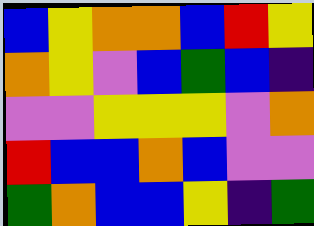[["blue", "yellow", "orange", "orange", "blue", "red", "yellow"], ["orange", "yellow", "violet", "blue", "green", "blue", "indigo"], ["violet", "violet", "yellow", "yellow", "yellow", "violet", "orange"], ["red", "blue", "blue", "orange", "blue", "violet", "violet"], ["green", "orange", "blue", "blue", "yellow", "indigo", "green"]]